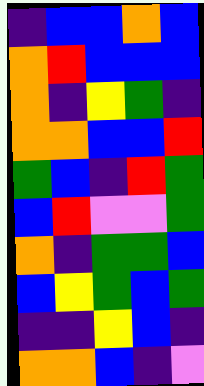[["indigo", "blue", "blue", "orange", "blue"], ["orange", "red", "blue", "blue", "blue"], ["orange", "indigo", "yellow", "green", "indigo"], ["orange", "orange", "blue", "blue", "red"], ["green", "blue", "indigo", "red", "green"], ["blue", "red", "violet", "violet", "green"], ["orange", "indigo", "green", "green", "blue"], ["blue", "yellow", "green", "blue", "green"], ["indigo", "indigo", "yellow", "blue", "indigo"], ["orange", "orange", "blue", "indigo", "violet"]]